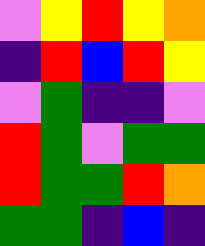[["violet", "yellow", "red", "yellow", "orange"], ["indigo", "red", "blue", "red", "yellow"], ["violet", "green", "indigo", "indigo", "violet"], ["red", "green", "violet", "green", "green"], ["red", "green", "green", "red", "orange"], ["green", "green", "indigo", "blue", "indigo"]]